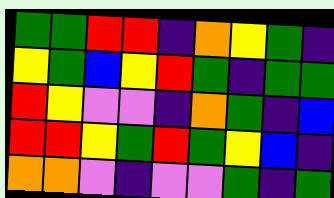[["green", "green", "red", "red", "indigo", "orange", "yellow", "green", "indigo"], ["yellow", "green", "blue", "yellow", "red", "green", "indigo", "green", "green"], ["red", "yellow", "violet", "violet", "indigo", "orange", "green", "indigo", "blue"], ["red", "red", "yellow", "green", "red", "green", "yellow", "blue", "indigo"], ["orange", "orange", "violet", "indigo", "violet", "violet", "green", "indigo", "green"]]